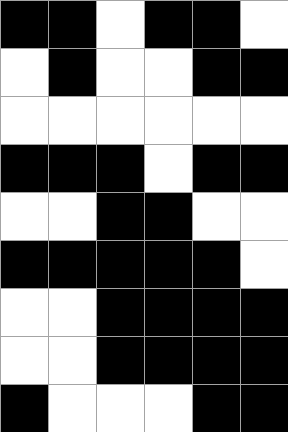[["black", "black", "white", "black", "black", "white"], ["white", "black", "white", "white", "black", "black"], ["white", "white", "white", "white", "white", "white"], ["black", "black", "black", "white", "black", "black"], ["white", "white", "black", "black", "white", "white"], ["black", "black", "black", "black", "black", "white"], ["white", "white", "black", "black", "black", "black"], ["white", "white", "black", "black", "black", "black"], ["black", "white", "white", "white", "black", "black"]]